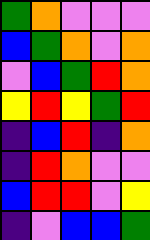[["green", "orange", "violet", "violet", "violet"], ["blue", "green", "orange", "violet", "orange"], ["violet", "blue", "green", "red", "orange"], ["yellow", "red", "yellow", "green", "red"], ["indigo", "blue", "red", "indigo", "orange"], ["indigo", "red", "orange", "violet", "violet"], ["blue", "red", "red", "violet", "yellow"], ["indigo", "violet", "blue", "blue", "green"]]